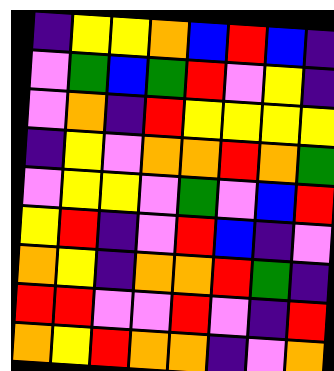[["indigo", "yellow", "yellow", "orange", "blue", "red", "blue", "indigo"], ["violet", "green", "blue", "green", "red", "violet", "yellow", "indigo"], ["violet", "orange", "indigo", "red", "yellow", "yellow", "yellow", "yellow"], ["indigo", "yellow", "violet", "orange", "orange", "red", "orange", "green"], ["violet", "yellow", "yellow", "violet", "green", "violet", "blue", "red"], ["yellow", "red", "indigo", "violet", "red", "blue", "indigo", "violet"], ["orange", "yellow", "indigo", "orange", "orange", "red", "green", "indigo"], ["red", "red", "violet", "violet", "red", "violet", "indigo", "red"], ["orange", "yellow", "red", "orange", "orange", "indigo", "violet", "orange"]]